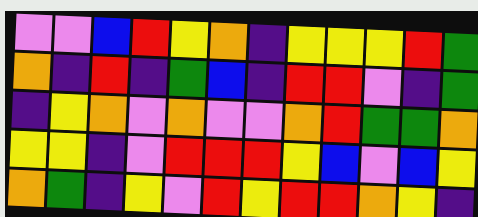[["violet", "violet", "blue", "red", "yellow", "orange", "indigo", "yellow", "yellow", "yellow", "red", "green"], ["orange", "indigo", "red", "indigo", "green", "blue", "indigo", "red", "red", "violet", "indigo", "green"], ["indigo", "yellow", "orange", "violet", "orange", "violet", "violet", "orange", "red", "green", "green", "orange"], ["yellow", "yellow", "indigo", "violet", "red", "red", "red", "yellow", "blue", "violet", "blue", "yellow"], ["orange", "green", "indigo", "yellow", "violet", "red", "yellow", "red", "red", "orange", "yellow", "indigo"]]